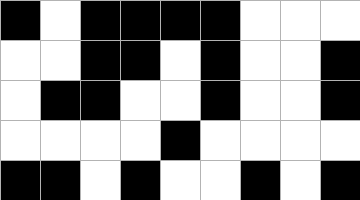[["black", "white", "black", "black", "black", "black", "white", "white", "white"], ["white", "white", "black", "black", "white", "black", "white", "white", "black"], ["white", "black", "black", "white", "white", "black", "white", "white", "black"], ["white", "white", "white", "white", "black", "white", "white", "white", "white"], ["black", "black", "white", "black", "white", "white", "black", "white", "black"]]